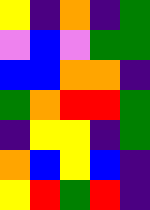[["yellow", "indigo", "orange", "indigo", "green"], ["violet", "blue", "violet", "green", "green"], ["blue", "blue", "orange", "orange", "indigo"], ["green", "orange", "red", "red", "green"], ["indigo", "yellow", "yellow", "indigo", "green"], ["orange", "blue", "yellow", "blue", "indigo"], ["yellow", "red", "green", "red", "indigo"]]